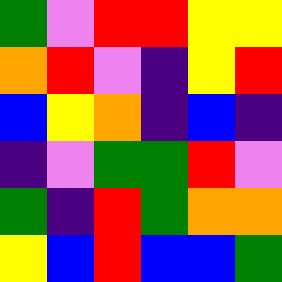[["green", "violet", "red", "red", "yellow", "yellow"], ["orange", "red", "violet", "indigo", "yellow", "red"], ["blue", "yellow", "orange", "indigo", "blue", "indigo"], ["indigo", "violet", "green", "green", "red", "violet"], ["green", "indigo", "red", "green", "orange", "orange"], ["yellow", "blue", "red", "blue", "blue", "green"]]